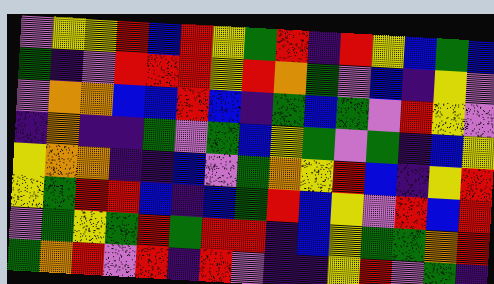[["violet", "yellow", "yellow", "red", "blue", "red", "yellow", "green", "red", "indigo", "red", "yellow", "blue", "green", "blue"], ["green", "indigo", "violet", "red", "red", "red", "yellow", "red", "orange", "green", "violet", "blue", "indigo", "yellow", "violet"], ["violet", "orange", "orange", "blue", "blue", "red", "blue", "indigo", "green", "blue", "green", "violet", "red", "yellow", "violet"], ["indigo", "orange", "indigo", "indigo", "green", "violet", "green", "blue", "yellow", "green", "violet", "green", "indigo", "blue", "yellow"], ["yellow", "orange", "orange", "indigo", "indigo", "blue", "violet", "green", "orange", "yellow", "red", "blue", "indigo", "yellow", "red"], ["yellow", "green", "red", "red", "blue", "indigo", "blue", "green", "red", "blue", "yellow", "violet", "red", "blue", "red"], ["violet", "green", "yellow", "green", "red", "green", "red", "red", "indigo", "blue", "yellow", "green", "green", "orange", "red"], ["green", "orange", "red", "violet", "red", "indigo", "red", "violet", "indigo", "indigo", "yellow", "red", "violet", "green", "indigo"]]